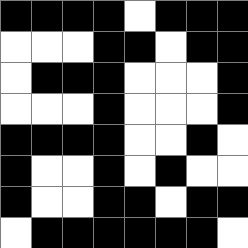[["black", "black", "black", "black", "white", "black", "black", "black"], ["white", "white", "white", "black", "black", "white", "black", "black"], ["white", "black", "black", "black", "white", "white", "white", "black"], ["white", "white", "white", "black", "white", "white", "white", "black"], ["black", "black", "black", "black", "white", "white", "black", "white"], ["black", "white", "white", "black", "white", "black", "white", "white"], ["black", "white", "white", "black", "black", "white", "black", "black"], ["white", "black", "black", "black", "black", "black", "black", "white"]]